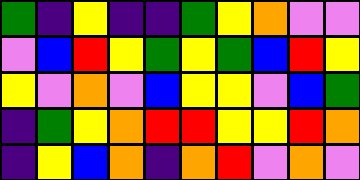[["green", "indigo", "yellow", "indigo", "indigo", "green", "yellow", "orange", "violet", "violet"], ["violet", "blue", "red", "yellow", "green", "yellow", "green", "blue", "red", "yellow"], ["yellow", "violet", "orange", "violet", "blue", "yellow", "yellow", "violet", "blue", "green"], ["indigo", "green", "yellow", "orange", "red", "red", "yellow", "yellow", "red", "orange"], ["indigo", "yellow", "blue", "orange", "indigo", "orange", "red", "violet", "orange", "violet"]]